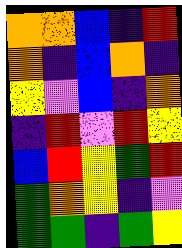[["orange", "orange", "blue", "indigo", "red"], ["orange", "indigo", "blue", "orange", "indigo"], ["yellow", "violet", "blue", "indigo", "orange"], ["indigo", "red", "violet", "red", "yellow"], ["blue", "red", "yellow", "green", "red"], ["green", "orange", "yellow", "indigo", "violet"], ["green", "green", "indigo", "green", "yellow"]]